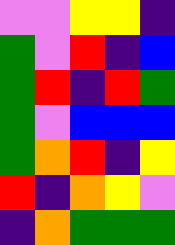[["violet", "violet", "yellow", "yellow", "indigo"], ["green", "violet", "red", "indigo", "blue"], ["green", "red", "indigo", "red", "green"], ["green", "violet", "blue", "blue", "blue"], ["green", "orange", "red", "indigo", "yellow"], ["red", "indigo", "orange", "yellow", "violet"], ["indigo", "orange", "green", "green", "green"]]